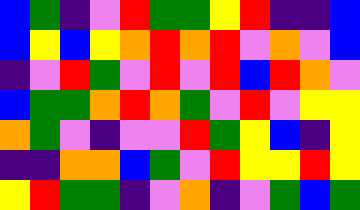[["blue", "green", "indigo", "violet", "red", "green", "green", "yellow", "red", "indigo", "indigo", "blue"], ["blue", "yellow", "blue", "yellow", "orange", "red", "orange", "red", "violet", "orange", "violet", "blue"], ["indigo", "violet", "red", "green", "violet", "red", "violet", "red", "blue", "red", "orange", "violet"], ["blue", "green", "green", "orange", "red", "orange", "green", "violet", "red", "violet", "yellow", "yellow"], ["orange", "green", "violet", "indigo", "violet", "violet", "red", "green", "yellow", "blue", "indigo", "yellow"], ["indigo", "indigo", "orange", "orange", "blue", "green", "violet", "red", "yellow", "yellow", "red", "yellow"], ["yellow", "red", "green", "green", "indigo", "violet", "orange", "indigo", "violet", "green", "blue", "green"]]